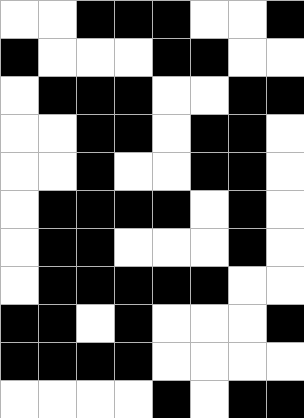[["white", "white", "black", "black", "black", "white", "white", "black"], ["black", "white", "white", "white", "black", "black", "white", "white"], ["white", "black", "black", "black", "white", "white", "black", "black"], ["white", "white", "black", "black", "white", "black", "black", "white"], ["white", "white", "black", "white", "white", "black", "black", "white"], ["white", "black", "black", "black", "black", "white", "black", "white"], ["white", "black", "black", "white", "white", "white", "black", "white"], ["white", "black", "black", "black", "black", "black", "white", "white"], ["black", "black", "white", "black", "white", "white", "white", "black"], ["black", "black", "black", "black", "white", "white", "white", "white"], ["white", "white", "white", "white", "black", "white", "black", "black"]]